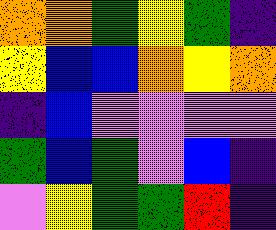[["orange", "orange", "green", "yellow", "green", "indigo"], ["yellow", "blue", "blue", "orange", "yellow", "orange"], ["indigo", "blue", "violet", "violet", "violet", "violet"], ["green", "blue", "green", "violet", "blue", "indigo"], ["violet", "yellow", "green", "green", "red", "indigo"]]